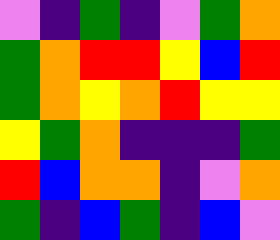[["violet", "indigo", "green", "indigo", "violet", "green", "orange"], ["green", "orange", "red", "red", "yellow", "blue", "red"], ["green", "orange", "yellow", "orange", "red", "yellow", "yellow"], ["yellow", "green", "orange", "indigo", "indigo", "indigo", "green"], ["red", "blue", "orange", "orange", "indigo", "violet", "orange"], ["green", "indigo", "blue", "green", "indigo", "blue", "violet"]]